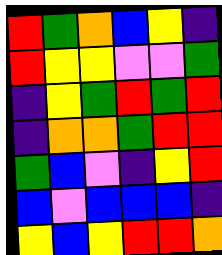[["red", "green", "orange", "blue", "yellow", "indigo"], ["red", "yellow", "yellow", "violet", "violet", "green"], ["indigo", "yellow", "green", "red", "green", "red"], ["indigo", "orange", "orange", "green", "red", "red"], ["green", "blue", "violet", "indigo", "yellow", "red"], ["blue", "violet", "blue", "blue", "blue", "indigo"], ["yellow", "blue", "yellow", "red", "red", "orange"]]